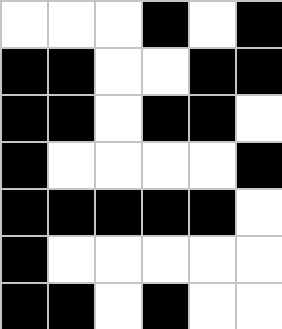[["white", "white", "white", "black", "white", "black"], ["black", "black", "white", "white", "black", "black"], ["black", "black", "white", "black", "black", "white"], ["black", "white", "white", "white", "white", "black"], ["black", "black", "black", "black", "black", "white"], ["black", "white", "white", "white", "white", "white"], ["black", "black", "white", "black", "white", "white"]]